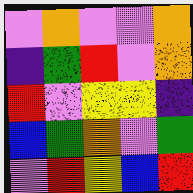[["violet", "orange", "violet", "violet", "orange"], ["indigo", "green", "red", "violet", "orange"], ["red", "violet", "yellow", "yellow", "indigo"], ["blue", "green", "orange", "violet", "green"], ["violet", "red", "yellow", "blue", "red"]]